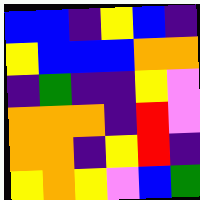[["blue", "blue", "indigo", "yellow", "blue", "indigo"], ["yellow", "blue", "blue", "blue", "orange", "orange"], ["indigo", "green", "indigo", "indigo", "yellow", "violet"], ["orange", "orange", "orange", "indigo", "red", "violet"], ["orange", "orange", "indigo", "yellow", "red", "indigo"], ["yellow", "orange", "yellow", "violet", "blue", "green"]]